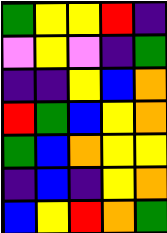[["green", "yellow", "yellow", "red", "indigo"], ["violet", "yellow", "violet", "indigo", "green"], ["indigo", "indigo", "yellow", "blue", "orange"], ["red", "green", "blue", "yellow", "orange"], ["green", "blue", "orange", "yellow", "yellow"], ["indigo", "blue", "indigo", "yellow", "orange"], ["blue", "yellow", "red", "orange", "green"]]